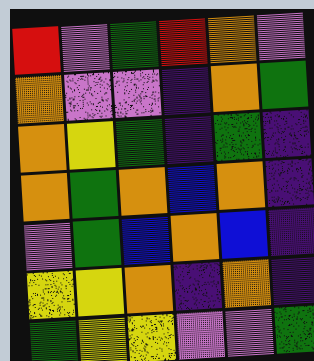[["red", "violet", "green", "red", "orange", "violet"], ["orange", "violet", "violet", "indigo", "orange", "green"], ["orange", "yellow", "green", "indigo", "green", "indigo"], ["orange", "green", "orange", "blue", "orange", "indigo"], ["violet", "green", "blue", "orange", "blue", "indigo"], ["yellow", "yellow", "orange", "indigo", "orange", "indigo"], ["green", "yellow", "yellow", "violet", "violet", "green"]]